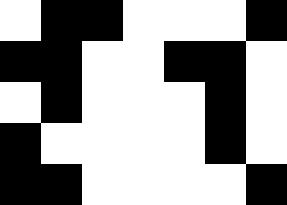[["white", "black", "black", "white", "white", "white", "black"], ["black", "black", "white", "white", "black", "black", "white"], ["white", "black", "white", "white", "white", "black", "white"], ["black", "white", "white", "white", "white", "black", "white"], ["black", "black", "white", "white", "white", "white", "black"]]